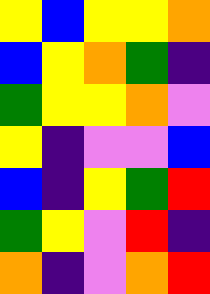[["yellow", "blue", "yellow", "yellow", "orange"], ["blue", "yellow", "orange", "green", "indigo"], ["green", "yellow", "yellow", "orange", "violet"], ["yellow", "indigo", "violet", "violet", "blue"], ["blue", "indigo", "yellow", "green", "red"], ["green", "yellow", "violet", "red", "indigo"], ["orange", "indigo", "violet", "orange", "red"]]